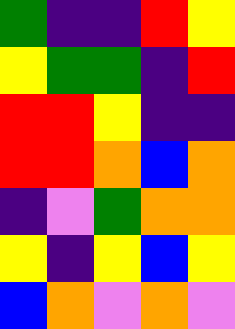[["green", "indigo", "indigo", "red", "yellow"], ["yellow", "green", "green", "indigo", "red"], ["red", "red", "yellow", "indigo", "indigo"], ["red", "red", "orange", "blue", "orange"], ["indigo", "violet", "green", "orange", "orange"], ["yellow", "indigo", "yellow", "blue", "yellow"], ["blue", "orange", "violet", "orange", "violet"]]